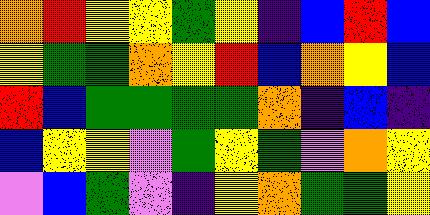[["orange", "red", "yellow", "yellow", "green", "yellow", "indigo", "blue", "red", "blue"], ["yellow", "green", "green", "orange", "yellow", "red", "blue", "orange", "yellow", "blue"], ["red", "blue", "green", "green", "green", "green", "orange", "indigo", "blue", "indigo"], ["blue", "yellow", "yellow", "violet", "green", "yellow", "green", "violet", "orange", "yellow"], ["violet", "blue", "green", "violet", "indigo", "yellow", "orange", "green", "green", "yellow"]]